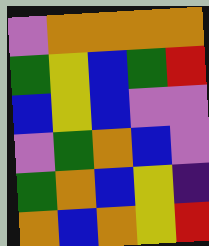[["violet", "orange", "orange", "orange", "orange"], ["green", "yellow", "blue", "green", "red"], ["blue", "yellow", "blue", "violet", "violet"], ["violet", "green", "orange", "blue", "violet"], ["green", "orange", "blue", "yellow", "indigo"], ["orange", "blue", "orange", "yellow", "red"]]